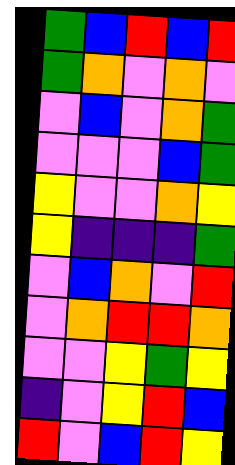[["green", "blue", "red", "blue", "red"], ["green", "orange", "violet", "orange", "violet"], ["violet", "blue", "violet", "orange", "green"], ["violet", "violet", "violet", "blue", "green"], ["yellow", "violet", "violet", "orange", "yellow"], ["yellow", "indigo", "indigo", "indigo", "green"], ["violet", "blue", "orange", "violet", "red"], ["violet", "orange", "red", "red", "orange"], ["violet", "violet", "yellow", "green", "yellow"], ["indigo", "violet", "yellow", "red", "blue"], ["red", "violet", "blue", "red", "yellow"]]